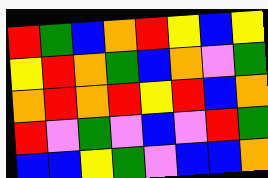[["red", "green", "blue", "orange", "red", "yellow", "blue", "yellow"], ["yellow", "red", "orange", "green", "blue", "orange", "violet", "green"], ["orange", "red", "orange", "red", "yellow", "red", "blue", "orange"], ["red", "violet", "green", "violet", "blue", "violet", "red", "green"], ["blue", "blue", "yellow", "green", "violet", "blue", "blue", "orange"]]